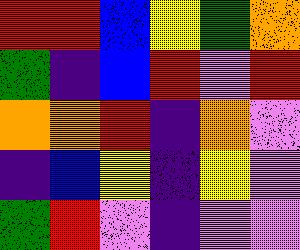[["red", "red", "blue", "yellow", "green", "orange"], ["green", "indigo", "blue", "red", "violet", "red"], ["orange", "orange", "red", "indigo", "orange", "violet"], ["indigo", "blue", "yellow", "indigo", "yellow", "violet"], ["green", "red", "violet", "indigo", "violet", "violet"]]